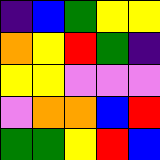[["indigo", "blue", "green", "yellow", "yellow"], ["orange", "yellow", "red", "green", "indigo"], ["yellow", "yellow", "violet", "violet", "violet"], ["violet", "orange", "orange", "blue", "red"], ["green", "green", "yellow", "red", "blue"]]